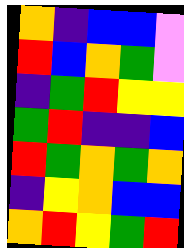[["orange", "indigo", "blue", "blue", "violet"], ["red", "blue", "orange", "green", "violet"], ["indigo", "green", "red", "yellow", "yellow"], ["green", "red", "indigo", "indigo", "blue"], ["red", "green", "orange", "green", "orange"], ["indigo", "yellow", "orange", "blue", "blue"], ["orange", "red", "yellow", "green", "red"]]